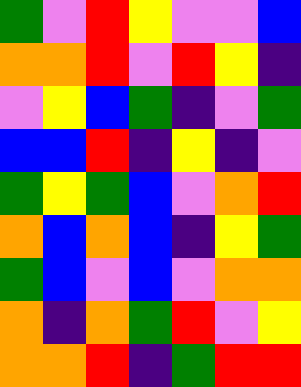[["green", "violet", "red", "yellow", "violet", "violet", "blue"], ["orange", "orange", "red", "violet", "red", "yellow", "indigo"], ["violet", "yellow", "blue", "green", "indigo", "violet", "green"], ["blue", "blue", "red", "indigo", "yellow", "indigo", "violet"], ["green", "yellow", "green", "blue", "violet", "orange", "red"], ["orange", "blue", "orange", "blue", "indigo", "yellow", "green"], ["green", "blue", "violet", "blue", "violet", "orange", "orange"], ["orange", "indigo", "orange", "green", "red", "violet", "yellow"], ["orange", "orange", "red", "indigo", "green", "red", "red"]]